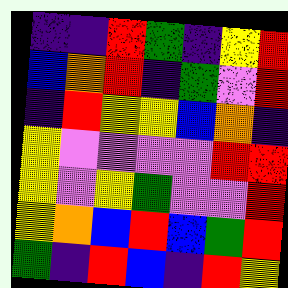[["indigo", "indigo", "red", "green", "indigo", "yellow", "red"], ["blue", "orange", "red", "indigo", "green", "violet", "red"], ["indigo", "red", "yellow", "yellow", "blue", "orange", "indigo"], ["yellow", "violet", "violet", "violet", "violet", "red", "red"], ["yellow", "violet", "yellow", "green", "violet", "violet", "red"], ["yellow", "orange", "blue", "red", "blue", "green", "red"], ["green", "indigo", "red", "blue", "indigo", "red", "yellow"]]